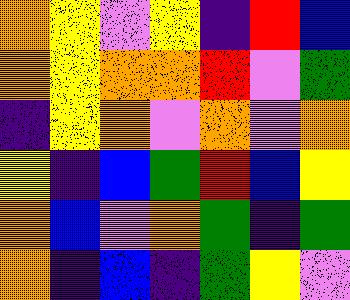[["orange", "yellow", "violet", "yellow", "indigo", "red", "blue"], ["orange", "yellow", "orange", "orange", "red", "violet", "green"], ["indigo", "yellow", "orange", "violet", "orange", "violet", "orange"], ["yellow", "indigo", "blue", "green", "red", "blue", "yellow"], ["orange", "blue", "violet", "orange", "green", "indigo", "green"], ["orange", "indigo", "blue", "indigo", "green", "yellow", "violet"]]